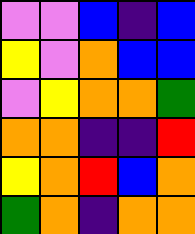[["violet", "violet", "blue", "indigo", "blue"], ["yellow", "violet", "orange", "blue", "blue"], ["violet", "yellow", "orange", "orange", "green"], ["orange", "orange", "indigo", "indigo", "red"], ["yellow", "orange", "red", "blue", "orange"], ["green", "orange", "indigo", "orange", "orange"]]